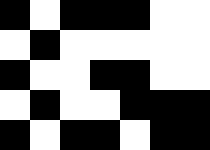[["black", "white", "black", "black", "black", "white", "white"], ["white", "black", "white", "white", "white", "white", "white"], ["black", "white", "white", "black", "black", "white", "white"], ["white", "black", "white", "white", "black", "black", "black"], ["black", "white", "black", "black", "white", "black", "black"]]